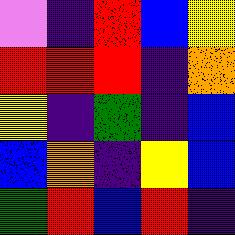[["violet", "indigo", "red", "blue", "yellow"], ["red", "red", "red", "indigo", "orange"], ["yellow", "indigo", "green", "indigo", "blue"], ["blue", "orange", "indigo", "yellow", "blue"], ["green", "red", "blue", "red", "indigo"]]